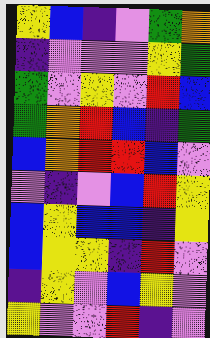[["yellow", "blue", "indigo", "violet", "green", "orange"], ["indigo", "violet", "violet", "violet", "yellow", "green"], ["green", "violet", "yellow", "violet", "red", "blue"], ["green", "orange", "red", "blue", "indigo", "green"], ["blue", "orange", "red", "red", "blue", "violet"], ["violet", "indigo", "violet", "blue", "red", "yellow"], ["blue", "yellow", "blue", "blue", "indigo", "yellow"], ["blue", "yellow", "yellow", "indigo", "red", "violet"], ["indigo", "yellow", "violet", "blue", "yellow", "violet"], ["yellow", "violet", "violet", "red", "indigo", "violet"]]